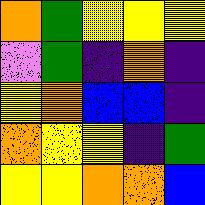[["orange", "green", "yellow", "yellow", "yellow"], ["violet", "green", "indigo", "orange", "indigo"], ["yellow", "orange", "blue", "blue", "indigo"], ["orange", "yellow", "yellow", "indigo", "green"], ["yellow", "yellow", "orange", "orange", "blue"]]